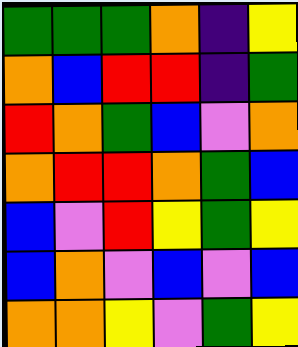[["green", "green", "green", "orange", "indigo", "yellow"], ["orange", "blue", "red", "red", "indigo", "green"], ["red", "orange", "green", "blue", "violet", "orange"], ["orange", "red", "red", "orange", "green", "blue"], ["blue", "violet", "red", "yellow", "green", "yellow"], ["blue", "orange", "violet", "blue", "violet", "blue"], ["orange", "orange", "yellow", "violet", "green", "yellow"]]